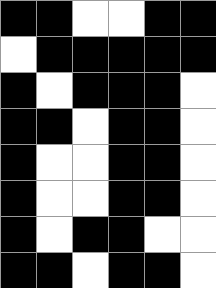[["black", "black", "white", "white", "black", "black"], ["white", "black", "black", "black", "black", "black"], ["black", "white", "black", "black", "black", "white"], ["black", "black", "white", "black", "black", "white"], ["black", "white", "white", "black", "black", "white"], ["black", "white", "white", "black", "black", "white"], ["black", "white", "black", "black", "white", "white"], ["black", "black", "white", "black", "black", "white"]]